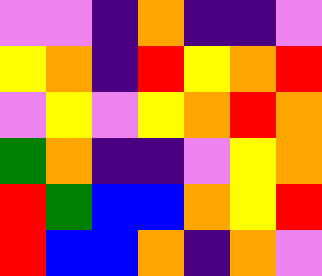[["violet", "violet", "indigo", "orange", "indigo", "indigo", "violet"], ["yellow", "orange", "indigo", "red", "yellow", "orange", "red"], ["violet", "yellow", "violet", "yellow", "orange", "red", "orange"], ["green", "orange", "indigo", "indigo", "violet", "yellow", "orange"], ["red", "green", "blue", "blue", "orange", "yellow", "red"], ["red", "blue", "blue", "orange", "indigo", "orange", "violet"]]